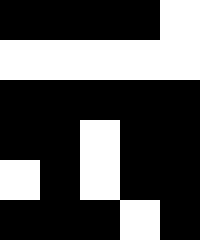[["black", "black", "black", "black", "white"], ["white", "white", "white", "white", "white"], ["black", "black", "black", "black", "black"], ["black", "black", "white", "black", "black"], ["white", "black", "white", "black", "black"], ["black", "black", "black", "white", "black"]]